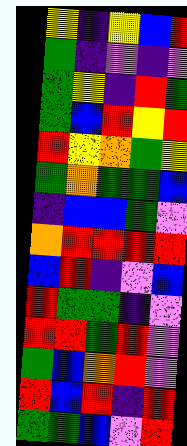[["yellow", "indigo", "yellow", "blue", "red"], ["green", "indigo", "violet", "indigo", "violet"], ["green", "yellow", "indigo", "red", "green"], ["green", "blue", "red", "yellow", "red"], ["red", "yellow", "orange", "green", "yellow"], ["green", "orange", "green", "green", "blue"], ["indigo", "blue", "blue", "green", "violet"], ["orange", "red", "red", "red", "red"], ["blue", "red", "indigo", "violet", "blue"], ["red", "green", "green", "indigo", "violet"], ["red", "red", "green", "red", "violet"], ["green", "blue", "orange", "red", "violet"], ["red", "blue", "red", "indigo", "red"], ["green", "green", "blue", "violet", "red"]]